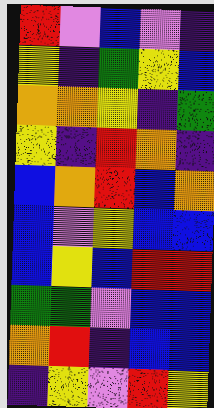[["red", "violet", "blue", "violet", "indigo"], ["yellow", "indigo", "green", "yellow", "blue"], ["orange", "orange", "yellow", "indigo", "green"], ["yellow", "indigo", "red", "orange", "indigo"], ["blue", "orange", "red", "blue", "orange"], ["blue", "violet", "yellow", "blue", "blue"], ["blue", "yellow", "blue", "red", "red"], ["green", "green", "violet", "blue", "blue"], ["orange", "red", "indigo", "blue", "blue"], ["indigo", "yellow", "violet", "red", "yellow"]]